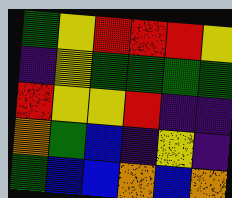[["green", "yellow", "red", "red", "red", "yellow"], ["indigo", "yellow", "green", "green", "green", "green"], ["red", "yellow", "yellow", "red", "indigo", "indigo"], ["orange", "green", "blue", "indigo", "yellow", "indigo"], ["green", "blue", "blue", "orange", "blue", "orange"]]